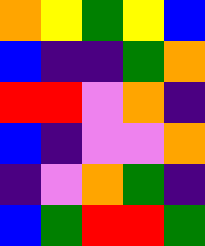[["orange", "yellow", "green", "yellow", "blue"], ["blue", "indigo", "indigo", "green", "orange"], ["red", "red", "violet", "orange", "indigo"], ["blue", "indigo", "violet", "violet", "orange"], ["indigo", "violet", "orange", "green", "indigo"], ["blue", "green", "red", "red", "green"]]